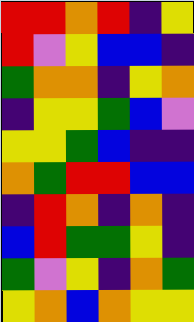[["red", "red", "orange", "red", "indigo", "yellow"], ["red", "violet", "yellow", "blue", "blue", "indigo"], ["green", "orange", "orange", "indigo", "yellow", "orange"], ["indigo", "yellow", "yellow", "green", "blue", "violet"], ["yellow", "yellow", "green", "blue", "indigo", "indigo"], ["orange", "green", "red", "red", "blue", "blue"], ["indigo", "red", "orange", "indigo", "orange", "indigo"], ["blue", "red", "green", "green", "yellow", "indigo"], ["green", "violet", "yellow", "indigo", "orange", "green"], ["yellow", "orange", "blue", "orange", "yellow", "yellow"]]